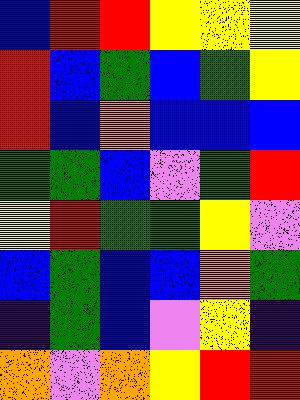[["blue", "red", "red", "yellow", "yellow", "yellow"], ["red", "blue", "green", "blue", "green", "yellow"], ["red", "blue", "orange", "blue", "blue", "blue"], ["green", "green", "blue", "violet", "green", "red"], ["yellow", "red", "green", "green", "yellow", "violet"], ["blue", "green", "blue", "blue", "orange", "green"], ["indigo", "green", "blue", "violet", "yellow", "indigo"], ["orange", "violet", "orange", "yellow", "red", "red"]]